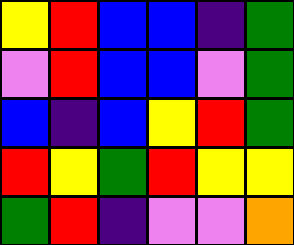[["yellow", "red", "blue", "blue", "indigo", "green"], ["violet", "red", "blue", "blue", "violet", "green"], ["blue", "indigo", "blue", "yellow", "red", "green"], ["red", "yellow", "green", "red", "yellow", "yellow"], ["green", "red", "indigo", "violet", "violet", "orange"]]